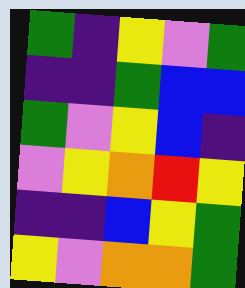[["green", "indigo", "yellow", "violet", "green"], ["indigo", "indigo", "green", "blue", "blue"], ["green", "violet", "yellow", "blue", "indigo"], ["violet", "yellow", "orange", "red", "yellow"], ["indigo", "indigo", "blue", "yellow", "green"], ["yellow", "violet", "orange", "orange", "green"]]